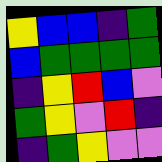[["yellow", "blue", "blue", "indigo", "green"], ["blue", "green", "green", "green", "green"], ["indigo", "yellow", "red", "blue", "violet"], ["green", "yellow", "violet", "red", "indigo"], ["indigo", "green", "yellow", "violet", "violet"]]